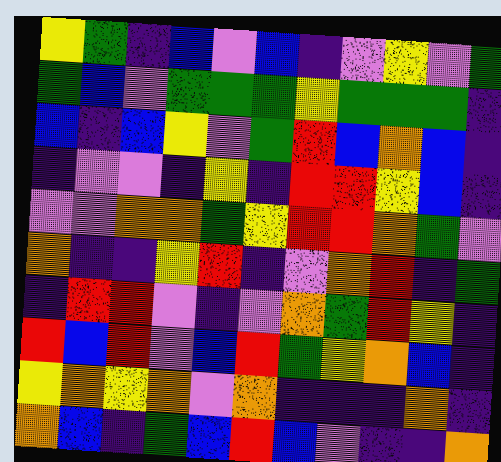[["yellow", "green", "indigo", "blue", "violet", "blue", "indigo", "violet", "yellow", "violet", "green"], ["green", "blue", "violet", "green", "green", "green", "yellow", "green", "green", "green", "indigo"], ["blue", "indigo", "blue", "yellow", "violet", "green", "red", "blue", "orange", "blue", "indigo"], ["indigo", "violet", "violet", "indigo", "yellow", "indigo", "red", "red", "yellow", "blue", "indigo"], ["violet", "violet", "orange", "orange", "green", "yellow", "red", "red", "orange", "green", "violet"], ["orange", "indigo", "indigo", "yellow", "red", "indigo", "violet", "orange", "red", "indigo", "green"], ["indigo", "red", "red", "violet", "indigo", "violet", "orange", "green", "red", "yellow", "indigo"], ["red", "blue", "red", "violet", "blue", "red", "green", "yellow", "orange", "blue", "indigo"], ["yellow", "orange", "yellow", "orange", "violet", "orange", "indigo", "indigo", "indigo", "orange", "indigo"], ["orange", "blue", "indigo", "green", "blue", "red", "blue", "violet", "indigo", "indigo", "orange"]]